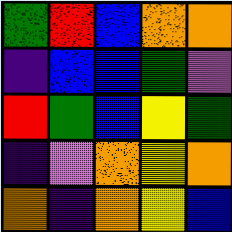[["green", "red", "blue", "orange", "orange"], ["indigo", "blue", "blue", "green", "violet"], ["red", "green", "blue", "yellow", "green"], ["indigo", "violet", "orange", "yellow", "orange"], ["orange", "indigo", "orange", "yellow", "blue"]]